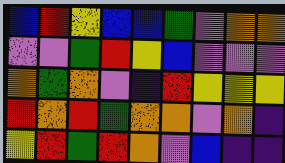[["blue", "red", "yellow", "blue", "blue", "green", "violet", "orange", "orange"], ["violet", "violet", "green", "red", "yellow", "blue", "violet", "violet", "violet"], ["orange", "green", "orange", "violet", "indigo", "red", "yellow", "yellow", "yellow"], ["red", "orange", "red", "green", "orange", "orange", "violet", "orange", "indigo"], ["yellow", "red", "green", "red", "orange", "violet", "blue", "indigo", "indigo"]]